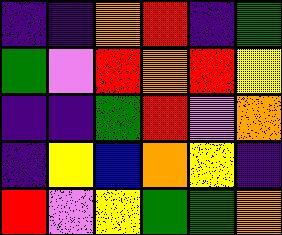[["indigo", "indigo", "orange", "red", "indigo", "green"], ["green", "violet", "red", "orange", "red", "yellow"], ["indigo", "indigo", "green", "red", "violet", "orange"], ["indigo", "yellow", "blue", "orange", "yellow", "indigo"], ["red", "violet", "yellow", "green", "green", "orange"]]